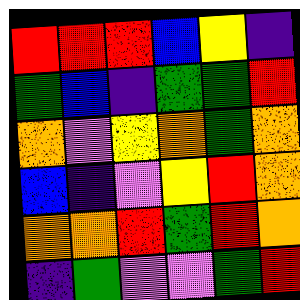[["red", "red", "red", "blue", "yellow", "indigo"], ["green", "blue", "indigo", "green", "green", "red"], ["orange", "violet", "yellow", "orange", "green", "orange"], ["blue", "indigo", "violet", "yellow", "red", "orange"], ["orange", "orange", "red", "green", "red", "orange"], ["indigo", "green", "violet", "violet", "green", "red"]]